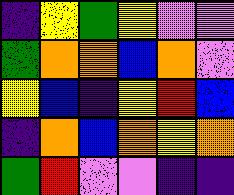[["indigo", "yellow", "green", "yellow", "violet", "violet"], ["green", "orange", "orange", "blue", "orange", "violet"], ["yellow", "blue", "indigo", "yellow", "red", "blue"], ["indigo", "orange", "blue", "orange", "yellow", "orange"], ["green", "red", "violet", "violet", "indigo", "indigo"]]